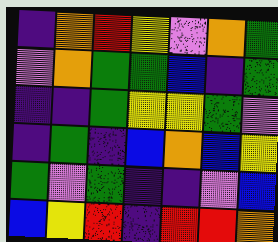[["indigo", "orange", "red", "yellow", "violet", "orange", "green"], ["violet", "orange", "green", "green", "blue", "indigo", "green"], ["indigo", "indigo", "green", "yellow", "yellow", "green", "violet"], ["indigo", "green", "indigo", "blue", "orange", "blue", "yellow"], ["green", "violet", "green", "indigo", "indigo", "violet", "blue"], ["blue", "yellow", "red", "indigo", "red", "red", "orange"]]